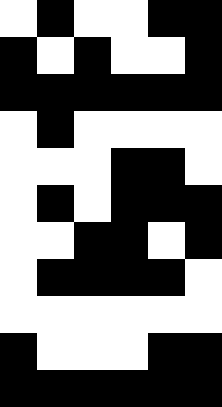[["white", "black", "white", "white", "black", "black"], ["black", "white", "black", "white", "white", "black"], ["black", "black", "black", "black", "black", "black"], ["white", "black", "white", "white", "white", "white"], ["white", "white", "white", "black", "black", "white"], ["white", "black", "white", "black", "black", "black"], ["white", "white", "black", "black", "white", "black"], ["white", "black", "black", "black", "black", "white"], ["white", "white", "white", "white", "white", "white"], ["black", "white", "white", "white", "black", "black"], ["black", "black", "black", "black", "black", "black"]]